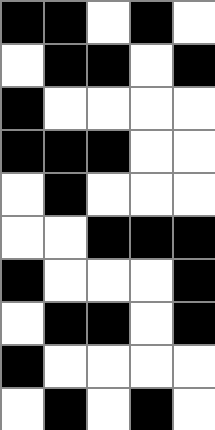[["black", "black", "white", "black", "white"], ["white", "black", "black", "white", "black"], ["black", "white", "white", "white", "white"], ["black", "black", "black", "white", "white"], ["white", "black", "white", "white", "white"], ["white", "white", "black", "black", "black"], ["black", "white", "white", "white", "black"], ["white", "black", "black", "white", "black"], ["black", "white", "white", "white", "white"], ["white", "black", "white", "black", "white"]]